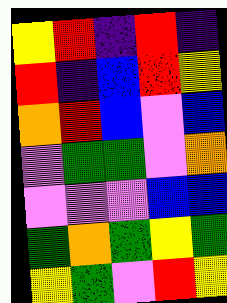[["yellow", "red", "indigo", "red", "indigo"], ["red", "indigo", "blue", "red", "yellow"], ["orange", "red", "blue", "violet", "blue"], ["violet", "green", "green", "violet", "orange"], ["violet", "violet", "violet", "blue", "blue"], ["green", "orange", "green", "yellow", "green"], ["yellow", "green", "violet", "red", "yellow"]]